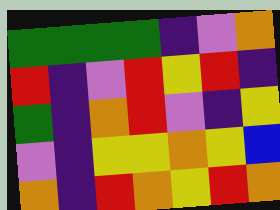[["green", "green", "green", "green", "indigo", "violet", "orange"], ["red", "indigo", "violet", "red", "yellow", "red", "indigo"], ["green", "indigo", "orange", "red", "violet", "indigo", "yellow"], ["violet", "indigo", "yellow", "yellow", "orange", "yellow", "blue"], ["orange", "indigo", "red", "orange", "yellow", "red", "orange"]]